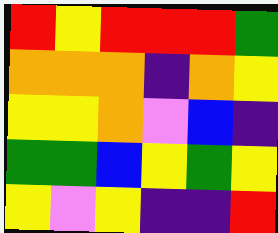[["red", "yellow", "red", "red", "red", "green"], ["orange", "orange", "orange", "indigo", "orange", "yellow"], ["yellow", "yellow", "orange", "violet", "blue", "indigo"], ["green", "green", "blue", "yellow", "green", "yellow"], ["yellow", "violet", "yellow", "indigo", "indigo", "red"]]